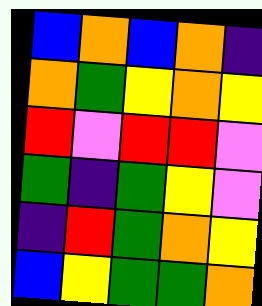[["blue", "orange", "blue", "orange", "indigo"], ["orange", "green", "yellow", "orange", "yellow"], ["red", "violet", "red", "red", "violet"], ["green", "indigo", "green", "yellow", "violet"], ["indigo", "red", "green", "orange", "yellow"], ["blue", "yellow", "green", "green", "orange"]]